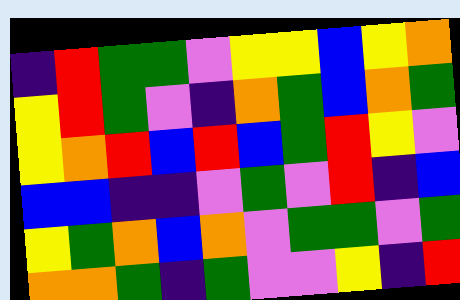[["indigo", "red", "green", "green", "violet", "yellow", "yellow", "blue", "yellow", "orange"], ["yellow", "red", "green", "violet", "indigo", "orange", "green", "blue", "orange", "green"], ["yellow", "orange", "red", "blue", "red", "blue", "green", "red", "yellow", "violet"], ["blue", "blue", "indigo", "indigo", "violet", "green", "violet", "red", "indigo", "blue"], ["yellow", "green", "orange", "blue", "orange", "violet", "green", "green", "violet", "green"], ["orange", "orange", "green", "indigo", "green", "violet", "violet", "yellow", "indigo", "red"]]